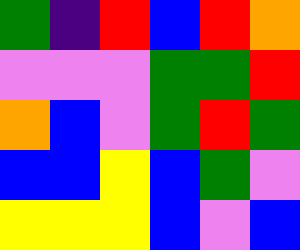[["green", "indigo", "red", "blue", "red", "orange"], ["violet", "violet", "violet", "green", "green", "red"], ["orange", "blue", "violet", "green", "red", "green"], ["blue", "blue", "yellow", "blue", "green", "violet"], ["yellow", "yellow", "yellow", "blue", "violet", "blue"]]